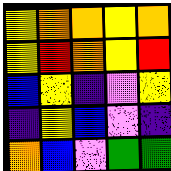[["yellow", "orange", "orange", "yellow", "orange"], ["yellow", "red", "orange", "yellow", "red"], ["blue", "yellow", "indigo", "violet", "yellow"], ["indigo", "yellow", "blue", "violet", "indigo"], ["orange", "blue", "violet", "green", "green"]]